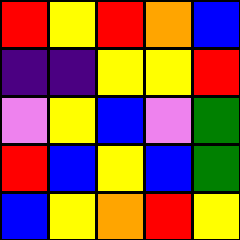[["red", "yellow", "red", "orange", "blue"], ["indigo", "indigo", "yellow", "yellow", "red"], ["violet", "yellow", "blue", "violet", "green"], ["red", "blue", "yellow", "blue", "green"], ["blue", "yellow", "orange", "red", "yellow"]]